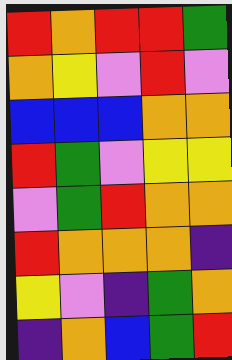[["red", "orange", "red", "red", "green"], ["orange", "yellow", "violet", "red", "violet"], ["blue", "blue", "blue", "orange", "orange"], ["red", "green", "violet", "yellow", "yellow"], ["violet", "green", "red", "orange", "orange"], ["red", "orange", "orange", "orange", "indigo"], ["yellow", "violet", "indigo", "green", "orange"], ["indigo", "orange", "blue", "green", "red"]]